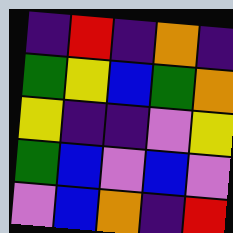[["indigo", "red", "indigo", "orange", "indigo"], ["green", "yellow", "blue", "green", "orange"], ["yellow", "indigo", "indigo", "violet", "yellow"], ["green", "blue", "violet", "blue", "violet"], ["violet", "blue", "orange", "indigo", "red"]]